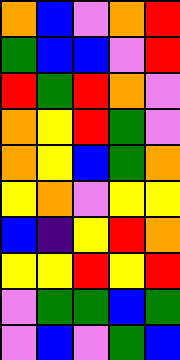[["orange", "blue", "violet", "orange", "red"], ["green", "blue", "blue", "violet", "red"], ["red", "green", "red", "orange", "violet"], ["orange", "yellow", "red", "green", "violet"], ["orange", "yellow", "blue", "green", "orange"], ["yellow", "orange", "violet", "yellow", "yellow"], ["blue", "indigo", "yellow", "red", "orange"], ["yellow", "yellow", "red", "yellow", "red"], ["violet", "green", "green", "blue", "green"], ["violet", "blue", "violet", "green", "blue"]]